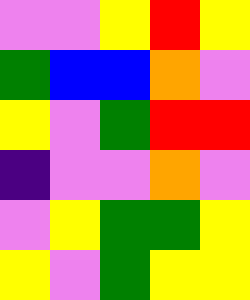[["violet", "violet", "yellow", "red", "yellow"], ["green", "blue", "blue", "orange", "violet"], ["yellow", "violet", "green", "red", "red"], ["indigo", "violet", "violet", "orange", "violet"], ["violet", "yellow", "green", "green", "yellow"], ["yellow", "violet", "green", "yellow", "yellow"]]